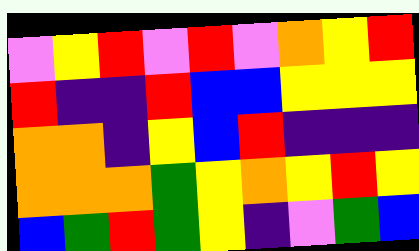[["violet", "yellow", "red", "violet", "red", "violet", "orange", "yellow", "red"], ["red", "indigo", "indigo", "red", "blue", "blue", "yellow", "yellow", "yellow"], ["orange", "orange", "indigo", "yellow", "blue", "red", "indigo", "indigo", "indigo"], ["orange", "orange", "orange", "green", "yellow", "orange", "yellow", "red", "yellow"], ["blue", "green", "red", "green", "yellow", "indigo", "violet", "green", "blue"]]